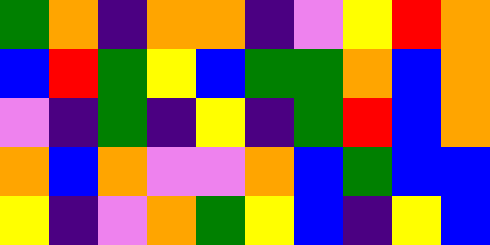[["green", "orange", "indigo", "orange", "orange", "indigo", "violet", "yellow", "red", "orange"], ["blue", "red", "green", "yellow", "blue", "green", "green", "orange", "blue", "orange"], ["violet", "indigo", "green", "indigo", "yellow", "indigo", "green", "red", "blue", "orange"], ["orange", "blue", "orange", "violet", "violet", "orange", "blue", "green", "blue", "blue"], ["yellow", "indigo", "violet", "orange", "green", "yellow", "blue", "indigo", "yellow", "blue"]]